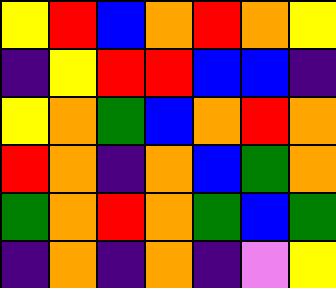[["yellow", "red", "blue", "orange", "red", "orange", "yellow"], ["indigo", "yellow", "red", "red", "blue", "blue", "indigo"], ["yellow", "orange", "green", "blue", "orange", "red", "orange"], ["red", "orange", "indigo", "orange", "blue", "green", "orange"], ["green", "orange", "red", "orange", "green", "blue", "green"], ["indigo", "orange", "indigo", "orange", "indigo", "violet", "yellow"]]